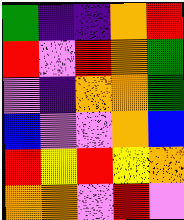[["green", "indigo", "indigo", "orange", "red"], ["red", "violet", "red", "orange", "green"], ["violet", "indigo", "orange", "orange", "green"], ["blue", "violet", "violet", "orange", "blue"], ["red", "yellow", "red", "yellow", "orange"], ["orange", "orange", "violet", "red", "violet"]]